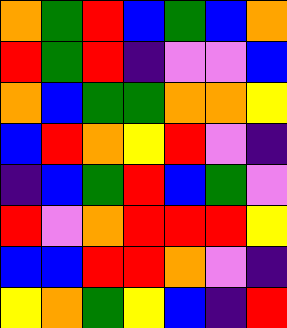[["orange", "green", "red", "blue", "green", "blue", "orange"], ["red", "green", "red", "indigo", "violet", "violet", "blue"], ["orange", "blue", "green", "green", "orange", "orange", "yellow"], ["blue", "red", "orange", "yellow", "red", "violet", "indigo"], ["indigo", "blue", "green", "red", "blue", "green", "violet"], ["red", "violet", "orange", "red", "red", "red", "yellow"], ["blue", "blue", "red", "red", "orange", "violet", "indigo"], ["yellow", "orange", "green", "yellow", "blue", "indigo", "red"]]